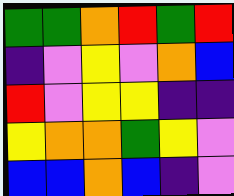[["green", "green", "orange", "red", "green", "red"], ["indigo", "violet", "yellow", "violet", "orange", "blue"], ["red", "violet", "yellow", "yellow", "indigo", "indigo"], ["yellow", "orange", "orange", "green", "yellow", "violet"], ["blue", "blue", "orange", "blue", "indigo", "violet"]]